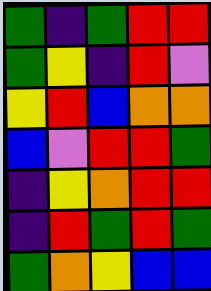[["green", "indigo", "green", "red", "red"], ["green", "yellow", "indigo", "red", "violet"], ["yellow", "red", "blue", "orange", "orange"], ["blue", "violet", "red", "red", "green"], ["indigo", "yellow", "orange", "red", "red"], ["indigo", "red", "green", "red", "green"], ["green", "orange", "yellow", "blue", "blue"]]